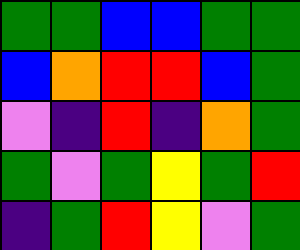[["green", "green", "blue", "blue", "green", "green"], ["blue", "orange", "red", "red", "blue", "green"], ["violet", "indigo", "red", "indigo", "orange", "green"], ["green", "violet", "green", "yellow", "green", "red"], ["indigo", "green", "red", "yellow", "violet", "green"]]